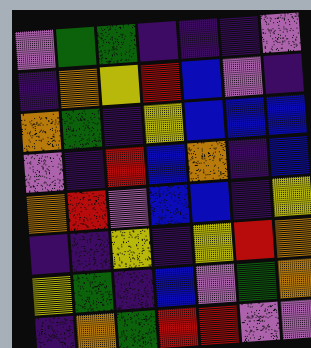[["violet", "green", "green", "indigo", "indigo", "indigo", "violet"], ["indigo", "orange", "yellow", "red", "blue", "violet", "indigo"], ["orange", "green", "indigo", "yellow", "blue", "blue", "blue"], ["violet", "indigo", "red", "blue", "orange", "indigo", "blue"], ["orange", "red", "violet", "blue", "blue", "indigo", "yellow"], ["indigo", "indigo", "yellow", "indigo", "yellow", "red", "orange"], ["yellow", "green", "indigo", "blue", "violet", "green", "orange"], ["indigo", "orange", "green", "red", "red", "violet", "violet"]]